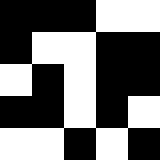[["black", "black", "black", "white", "white"], ["black", "white", "white", "black", "black"], ["white", "black", "white", "black", "black"], ["black", "black", "white", "black", "white"], ["white", "white", "black", "white", "black"]]